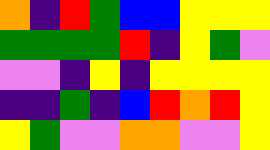[["orange", "indigo", "red", "green", "blue", "blue", "yellow", "yellow", "yellow"], ["green", "green", "green", "green", "red", "indigo", "yellow", "green", "violet"], ["violet", "violet", "indigo", "yellow", "indigo", "yellow", "yellow", "yellow", "yellow"], ["indigo", "indigo", "green", "indigo", "blue", "red", "orange", "red", "yellow"], ["yellow", "green", "violet", "violet", "orange", "orange", "violet", "violet", "yellow"]]